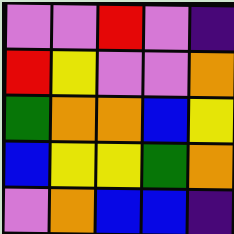[["violet", "violet", "red", "violet", "indigo"], ["red", "yellow", "violet", "violet", "orange"], ["green", "orange", "orange", "blue", "yellow"], ["blue", "yellow", "yellow", "green", "orange"], ["violet", "orange", "blue", "blue", "indigo"]]